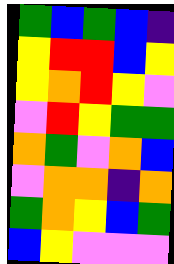[["green", "blue", "green", "blue", "indigo"], ["yellow", "red", "red", "blue", "yellow"], ["yellow", "orange", "red", "yellow", "violet"], ["violet", "red", "yellow", "green", "green"], ["orange", "green", "violet", "orange", "blue"], ["violet", "orange", "orange", "indigo", "orange"], ["green", "orange", "yellow", "blue", "green"], ["blue", "yellow", "violet", "violet", "violet"]]